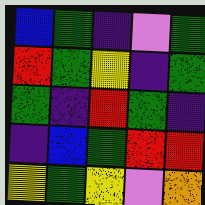[["blue", "green", "indigo", "violet", "green"], ["red", "green", "yellow", "indigo", "green"], ["green", "indigo", "red", "green", "indigo"], ["indigo", "blue", "green", "red", "red"], ["yellow", "green", "yellow", "violet", "orange"]]